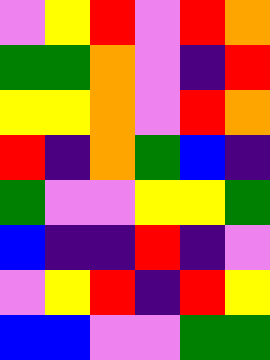[["violet", "yellow", "red", "violet", "red", "orange"], ["green", "green", "orange", "violet", "indigo", "red"], ["yellow", "yellow", "orange", "violet", "red", "orange"], ["red", "indigo", "orange", "green", "blue", "indigo"], ["green", "violet", "violet", "yellow", "yellow", "green"], ["blue", "indigo", "indigo", "red", "indigo", "violet"], ["violet", "yellow", "red", "indigo", "red", "yellow"], ["blue", "blue", "violet", "violet", "green", "green"]]